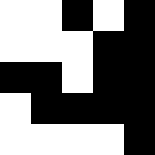[["white", "white", "black", "white", "black"], ["white", "white", "white", "black", "black"], ["black", "black", "white", "black", "black"], ["white", "black", "black", "black", "black"], ["white", "white", "white", "white", "black"]]